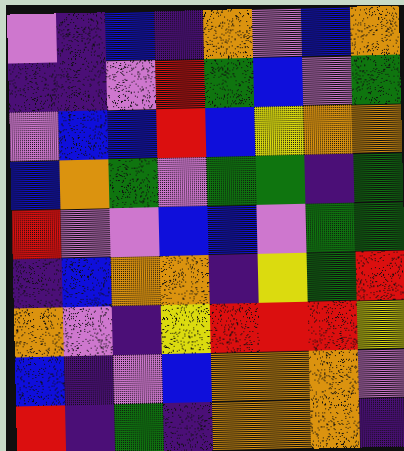[["violet", "indigo", "blue", "indigo", "orange", "violet", "blue", "orange"], ["indigo", "indigo", "violet", "red", "green", "blue", "violet", "green"], ["violet", "blue", "blue", "red", "blue", "yellow", "orange", "orange"], ["blue", "orange", "green", "violet", "green", "green", "indigo", "green"], ["red", "violet", "violet", "blue", "blue", "violet", "green", "green"], ["indigo", "blue", "orange", "orange", "indigo", "yellow", "green", "red"], ["orange", "violet", "indigo", "yellow", "red", "red", "red", "yellow"], ["blue", "indigo", "violet", "blue", "orange", "orange", "orange", "violet"], ["red", "indigo", "green", "indigo", "orange", "orange", "orange", "indigo"]]